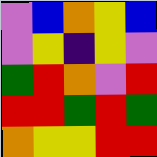[["violet", "blue", "orange", "yellow", "blue"], ["violet", "yellow", "indigo", "yellow", "violet"], ["green", "red", "orange", "violet", "red"], ["red", "red", "green", "red", "green"], ["orange", "yellow", "yellow", "red", "red"]]